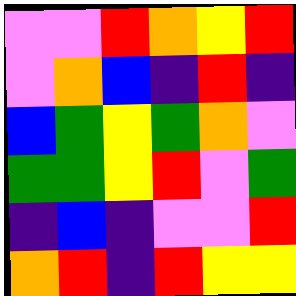[["violet", "violet", "red", "orange", "yellow", "red"], ["violet", "orange", "blue", "indigo", "red", "indigo"], ["blue", "green", "yellow", "green", "orange", "violet"], ["green", "green", "yellow", "red", "violet", "green"], ["indigo", "blue", "indigo", "violet", "violet", "red"], ["orange", "red", "indigo", "red", "yellow", "yellow"]]